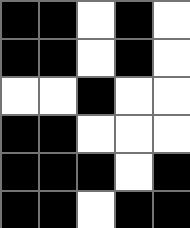[["black", "black", "white", "black", "white"], ["black", "black", "white", "black", "white"], ["white", "white", "black", "white", "white"], ["black", "black", "white", "white", "white"], ["black", "black", "black", "white", "black"], ["black", "black", "white", "black", "black"]]